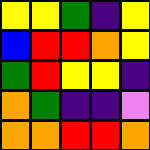[["yellow", "yellow", "green", "indigo", "yellow"], ["blue", "red", "red", "orange", "yellow"], ["green", "red", "yellow", "yellow", "indigo"], ["orange", "green", "indigo", "indigo", "violet"], ["orange", "orange", "red", "red", "orange"]]